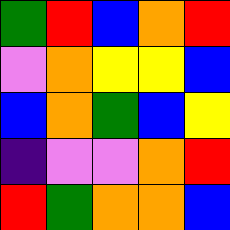[["green", "red", "blue", "orange", "red"], ["violet", "orange", "yellow", "yellow", "blue"], ["blue", "orange", "green", "blue", "yellow"], ["indigo", "violet", "violet", "orange", "red"], ["red", "green", "orange", "orange", "blue"]]